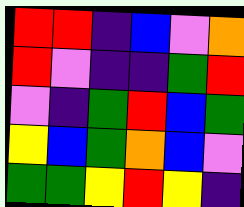[["red", "red", "indigo", "blue", "violet", "orange"], ["red", "violet", "indigo", "indigo", "green", "red"], ["violet", "indigo", "green", "red", "blue", "green"], ["yellow", "blue", "green", "orange", "blue", "violet"], ["green", "green", "yellow", "red", "yellow", "indigo"]]